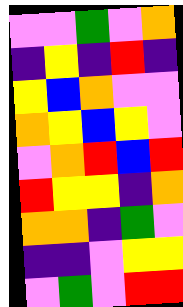[["violet", "violet", "green", "violet", "orange"], ["indigo", "yellow", "indigo", "red", "indigo"], ["yellow", "blue", "orange", "violet", "violet"], ["orange", "yellow", "blue", "yellow", "violet"], ["violet", "orange", "red", "blue", "red"], ["red", "yellow", "yellow", "indigo", "orange"], ["orange", "orange", "indigo", "green", "violet"], ["indigo", "indigo", "violet", "yellow", "yellow"], ["violet", "green", "violet", "red", "red"]]